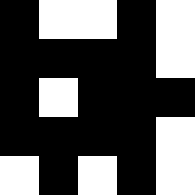[["black", "white", "white", "black", "white"], ["black", "black", "black", "black", "white"], ["black", "white", "black", "black", "black"], ["black", "black", "black", "black", "white"], ["white", "black", "white", "black", "white"]]